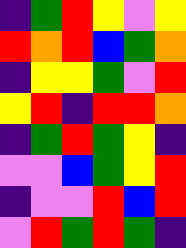[["indigo", "green", "red", "yellow", "violet", "yellow"], ["red", "orange", "red", "blue", "green", "orange"], ["indigo", "yellow", "yellow", "green", "violet", "red"], ["yellow", "red", "indigo", "red", "red", "orange"], ["indigo", "green", "red", "green", "yellow", "indigo"], ["violet", "violet", "blue", "green", "yellow", "red"], ["indigo", "violet", "violet", "red", "blue", "red"], ["violet", "red", "green", "red", "green", "indigo"]]